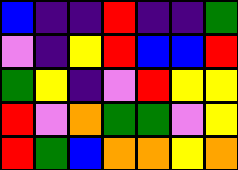[["blue", "indigo", "indigo", "red", "indigo", "indigo", "green"], ["violet", "indigo", "yellow", "red", "blue", "blue", "red"], ["green", "yellow", "indigo", "violet", "red", "yellow", "yellow"], ["red", "violet", "orange", "green", "green", "violet", "yellow"], ["red", "green", "blue", "orange", "orange", "yellow", "orange"]]